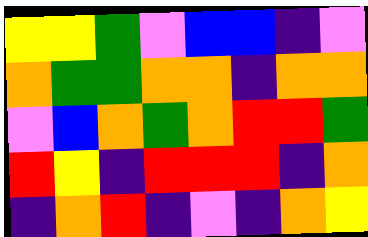[["yellow", "yellow", "green", "violet", "blue", "blue", "indigo", "violet"], ["orange", "green", "green", "orange", "orange", "indigo", "orange", "orange"], ["violet", "blue", "orange", "green", "orange", "red", "red", "green"], ["red", "yellow", "indigo", "red", "red", "red", "indigo", "orange"], ["indigo", "orange", "red", "indigo", "violet", "indigo", "orange", "yellow"]]